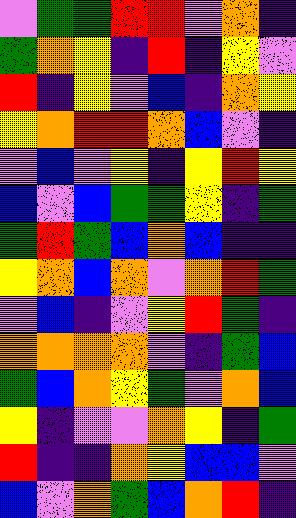[["violet", "green", "green", "red", "red", "violet", "orange", "indigo"], ["green", "orange", "yellow", "indigo", "red", "indigo", "yellow", "violet"], ["red", "indigo", "yellow", "violet", "blue", "indigo", "orange", "yellow"], ["yellow", "orange", "red", "red", "orange", "blue", "violet", "indigo"], ["violet", "blue", "violet", "yellow", "indigo", "yellow", "red", "yellow"], ["blue", "violet", "blue", "green", "green", "yellow", "indigo", "green"], ["green", "red", "green", "blue", "orange", "blue", "indigo", "indigo"], ["yellow", "orange", "blue", "orange", "violet", "orange", "red", "green"], ["violet", "blue", "indigo", "violet", "yellow", "red", "green", "indigo"], ["orange", "orange", "orange", "orange", "violet", "indigo", "green", "blue"], ["green", "blue", "orange", "yellow", "green", "violet", "orange", "blue"], ["yellow", "indigo", "violet", "violet", "orange", "yellow", "indigo", "green"], ["red", "indigo", "indigo", "orange", "yellow", "blue", "blue", "violet"], ["blue", "violet", "orange", "green", "blue", "orange", "red", "indigo"]]